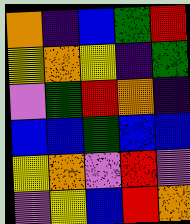[["orange", "indigo", "blue", "green", "red"], ["yellow", "orange", "yellow", "indigo", "green"], ["violet", "green", "red", "orange", "indigo"], ["blue", "blue", "green", "blue", "blue"], ["yellow", "orange", "violet", "red", "violet"], ["violet", "yellow", "blue", "red", "orange"]]